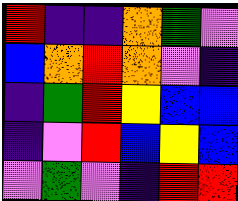[["red", "indigo", "indigo", "orange", "green", "violet"], ["blue", "orange", "red", "orange", "violet", "indigo"], ["indigo", "green", "red", "yellow", "blue", "blue"], ["indigo", "violet", "red", "blue", "yellow", "blue"], ["violet", "green", "violet", "indigo", "red", "red"]]